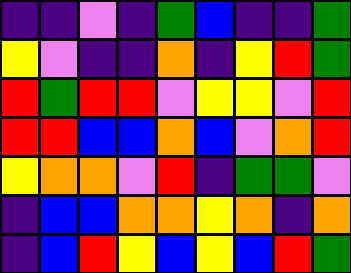[["indigo", "indigo", "violet", "indigo", "green", "blue", "indigo", "indigo", "green"], ["yellow", "violet", "indigo", "indigo", "orange", "indigo", "yellow", "red", "green"], ["red", "green", "red", "red", "violet", "yellow", "yellow", "violet", "red"], ["red", "red", "blue", "blue", "orange", "blue", "violet", "orange", "red"], ["yellow", "orange", "orange", "violet", "red", "indigo", "green", "green", "violet"], ["indigo", "blue", "blue", "orange", "orange", "yellow", "orange", "indigo", "orange"], ["indigo", "blue", "red", "yellow", "blue", "yellow", "blue", "red", "green"]]